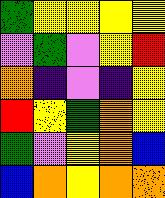[["green", "yellow", "yellow", "yellow", "yellow"], ["violet", "green", "violet", "yellow", "red"], ["orange", "indigo", "violet", "indigo", "yellow"], ["red", "yellow", "green", "orange", "yellow"], ["green", "violet", "yellow", "orange", "blue"], ["blue", "orange", "yellow", "orange", "orange"]]